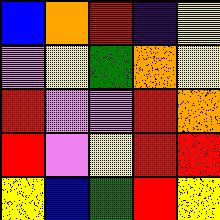[["blue", "orange", "red", "indigo", "yellow"], ["violet", "yellow", "green", "orange", "yellow"], ["red", "violet", "violet", "red", "orange"], ["red", "violet", "yellow", "red", "red"], ["yellow", "blue", "green", "red", "yellow"]]